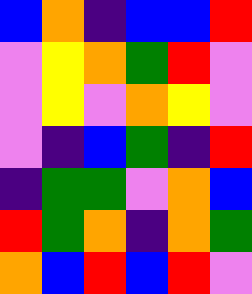[["blue", "orange", "indigo", "blue", "blue", "red"], ["violet", "yellow", "orange", "green", "red", "violet"], ["violet", "yellow", "violet", "orange", "yellow", "violet"], ["violet", "indigo", "blue", "green", "indigo", "red"], ["indigo", "green", "green", "violet", "orange", "blue"], ["red", "green", "orange", "indigo", "orange", "green"], ["orange", "blue", "red", "blue", "red", "violet"]]